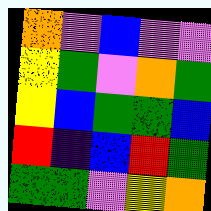[["orange", "violet", "blue", "violet", "violet"], ["yellow", "green", "violet", "orange", "green"], ["yellow", "blue", "green", "green", "blue"], ["red", "indigo", "blue", "red", "green"], ["green", "green", "violet", "yellow", "orange"]]